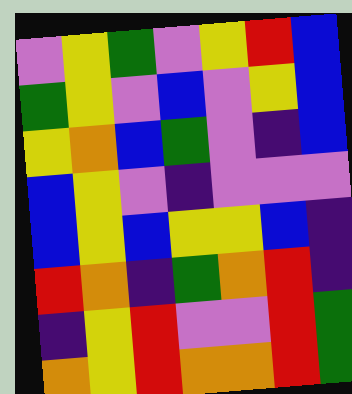[["violet", "yellow", "green", "violet", "yellow", "red", "blue"], ["green", "yellow", "violet", "blue", "violet", "yellow", "blue"], ["yellow", "orange", "blue", "green", "violet", "indigo", "blue"], ["blue", "yellow", "violet", "indigo", "violet", "violet", "violet"], ["blue", "yellow", "blue", "yellow", "yellow", "blue", "indigo"], ["red", "orange", "indigo", "green", "orange", "red", "indigo"], ["indigo", "yellow", "red", "violet", "violet", "red", "green"], ["orange", "yellow", "red", "orange", "orange", "red", "green"]]